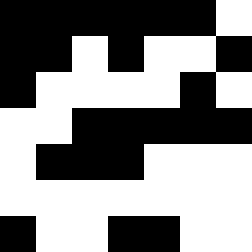[["black", "black", "black", "black", "black", "black", "white"], ["black", "black", "white", "black", "white", "white", "black"], ["black", "white", "white", "white", "white", "black", "white"], ["white", "white", "black", "black", "black", "black", "black"], ["white", "black", "black", "black", "white", "white", "white"], ["white", "white", "white", "white", "white", "white", "white"], ["black", "white", "white", "black", "black", "white", "white"]]